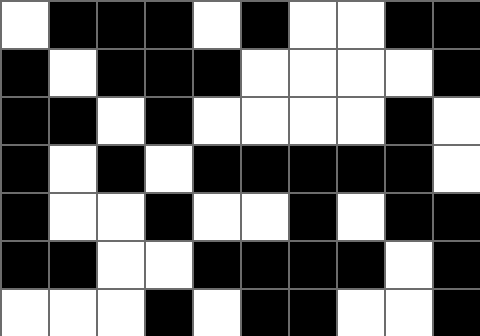[["white", "black", "black", "black", "white", "black", "white", "white", "black", "black"], ["black", "white", "black", "black", "black", "white", "white", "white", "white", "black"], ["black", "black", "white", "black", "white", "white", "white", "white", "black", "white"], ["black", "white", "black", "white", "black", "black", "black", "black", "black", "white"], ["black", "white", "white", "black", "white", "white", "black", "white", "black", "black"], ["black", "black", "white", "white", "black", "black", "black", "black", "white", "black"], ["white", "white", "white", "black", "white", "black", "black", "white", "white", "black"]]